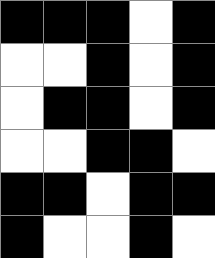[["black", "black", "black", "white", "black"], ["white", "white", "black", "white", "black"], ["white", "black", "black", "white", "black"], ["white", "white", "black", "black", "white"], ["black", "black", "white", "black", "black"], ["black", "white", "white", "black", "white"]]